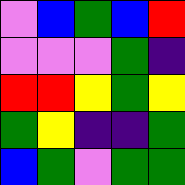[["violet", "blue", "green", "blue", "red"], ["violet", "violet", "violet", "green", "indigo"], ["red", "red", "yellow", "green", "yellow"], ["green", "yellow", "indigo", "indigo", "green"], ["blue", "green", "violet", "green", "green"]]